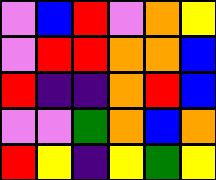[["violet", "blue", "red", "violet", "orange", "yellow"], ["violet", "red", "red", "orange", "orange", "blue"], ["red", "indigo", "indigo", "orange", "red", "blue"], ["violet", "violet", "green", "orange", "blue", "orange"], ["red", "yellow", "indigo", "yellow", "green", "yellow"]]